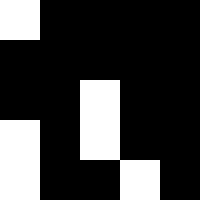[["white", "black", "black", "black", "black"], ["black", "black", "black", "black", "black"], ["black", "black", "white", "black", "black"], ["white", "black", "white", "black", "black"], ["white", "black", "black", "white", "black"]]